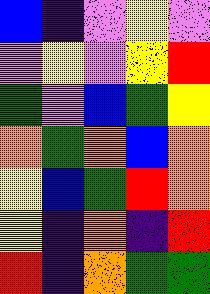[["blue", "indigo", "violet", "yellow", "violet"], ["violet", "yellow", "violet", "yellow", "red"], ["green", "violet", "blue", "green", "yellow"], ["orange", "green", "orange", "blue", "orange"], ["yellow", "blue", "green", "red", "orange"], ["yellow", "indigo", "orange", "indigo", "red"], ["red", "indigo", "orange", "green", "green"]]